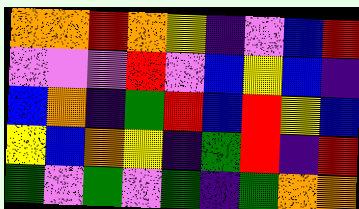[["orange", "orange", "red", "orange", "yellow", "indigo", "violet", "blue", "red"], ["violet", "violet", "violet", "red", "violet", "blue", "yellow", "blue", "indigo"], ["blue", "orange", "indigo", "green", "red", "blue", "red", "yellow", "blue"], ["yellow", "blue", "orange", "yellow", "indigo", "green", "red", "indigo", "red"], ["green", "violet", "green", "violet", "green", "indigo", "green", "orange", "orange"]]